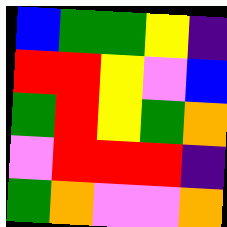[["blue", "green", "green", "yellow", "indigo"], ["red", "red", "yellow", "violet", "blue"], ["green", "red", "yellow", "green", "orange"], ["violet", "red", "red", "red", "indigo"], ["green", "orange", "violet", "violet", "orange"]]